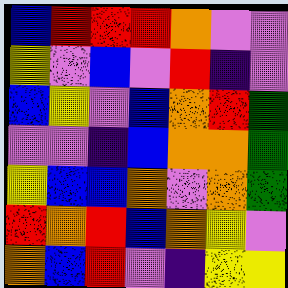[["blue", "red", "red", "red", "orange", "violet", "violet"], ["yellow", "violet", "blue", "violet", "red", "indigo", "violet"], ["blue", "yellow", "violet", "blue", "orange", "red", "green"], ["violet", "violet", "indigo", "blue", "orange", "orange", "green"], ["yellow", "blue", "blue", "orange", "violet", "orange", "green"], ["red", "orange", "red", "blue", "orange", "yellow", "violet"], ["orange", "blue", "red", "violet", "indigo", "yellow", "yellow"]]